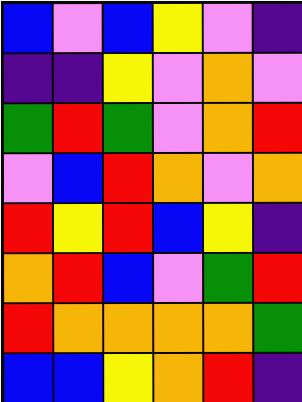[["blue", "violet", "blue", "yellow", "violet", "indigo"], ["indigo", "indigo", "yellow", "violet", "orange", "violet"], ["green", "red", "green", "violet", "orange", "red"], ["violet", "blue", "red", "orange", "violet", "orange"], ["red", "yellow", "red", "blue", "yellow", "indigo"], ["orange", "red", "blue", "violet", "green", "red"], ["red", "orange", "orange", "orange", "orange", "green"], ["blue", "blue", "yellow", "orange", "red", "indigo"]]